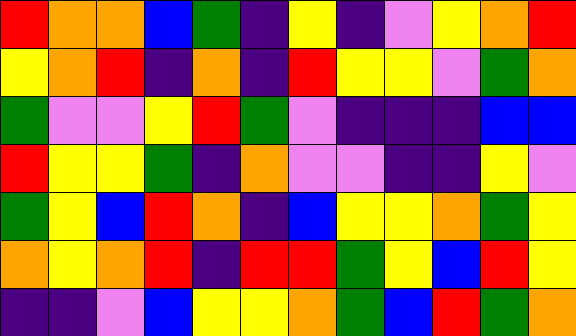[["red", "orange", "orange", "blue", "green", "indigo", "yellow", "indigo", "violet", "yellow", "orange", "red"], ["yellow", "orange", "red", "indigo", "orange", "indigo", "red", "yellow", "yellow", "violet", "green", "orange"], ["green", "violet", "violet", "yellow", "red", "green", "violet", "indigo", "indigo", "indigo", "blue", "blue"], ["red", "yellow", "yellow", "green", "indigo", "orange", "violet", "violet", "indigo", "indigo", "yellow", "violet"], ["green", "yellow", "blue", "red", "orange", "indigo", "blue", "yellow", "yellow", "orange", "green", "yellow"], ["orange", "yellow", "orange", "red", "indigo", "red", "red", "green", "yellow", "blue", "red", "yellow"], ["indigo", "indigo", "violet", "blue", "yellow", "yellow", "orange", "green", "blue", "red", "green", "orange"]]